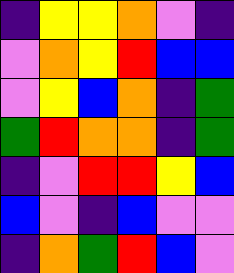[["indigo", "yellow", "yellow", "orange", "violet", "indigo"], ["violet", "orange", "yellow", "red", "blue", "blue"], ["violet", "yellow", "blue", "orange", "indigo", "green"], ["green", "red", "orange", "orange", "indigo", "green"], ["indigo", "violet", "red", "red", "yellow", "blue"], ["blue", "violet", "indigo", "blue", "violet", "violet"], ["indigo", "orange", "green", "red", "blue", "violet"]]